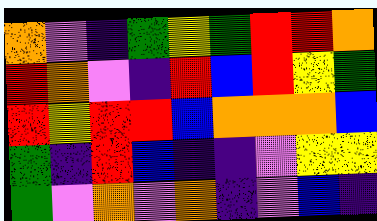[["orange", "violet", "indigo", "green", "yellow", "green", "red", "red", "orange"], ["red", "orange", "violet", "indigo", "red", "blue", "red", "yellow", "green"], ["red", "yellow", "red", "red", "blue", "orange", "orange", "orange", "blue"], ["green", "indigo", "red", "blue", "indigo", "indigo", "violet", "yellow", "yellow"], ["green", "violet", "orange", "violet", "orange", "indigo", "violet", "blue", "indigo"]]